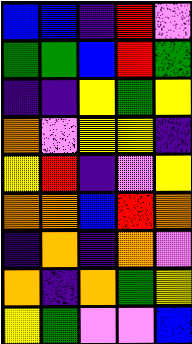[["blue", "blue", "indigo", "red", "violet"], ["green", "green", "blue", "red", "green"], ["indigo", "indigo", "yellow", "green", "yellow"], ["orange", "violet", "yellow", "yellow", "indigo"], ["yellow", "red", "indigo", "violet", "yellow"], ["orange", "orange", "blue", "red", "orange"], ["indigo", "orange", "indigo", "orange", "violet"], ["orange", "indigo", "orange", "green", "yellow"], ["yellow", "green", "violet", "violet", "blue"]]